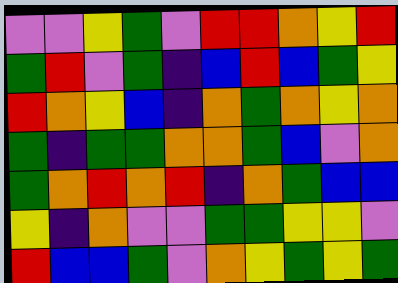[["violet", "violet", "yellow", "green", "violet", "red", "red", "orange", "yellow", "red"], ["green", "red", "violet", "green", "indigo", "blue", "red", "blue", "green", "yellow"], ["red", "orange", "yellow", "blue", "indigo", "orange", "green", "orange", "yellow", "orange"], ["green", "indigo", "green", "green", "orange", "orange", "green", "blue", "violet", "orange"], ["green", "orange", "red", "orange", "red", "indigo", "orange", "green", "blue", "blue"], ["yellow", "indigo", "orange", "violet", "violet", "green", "green", "yellow", "yellow", "violet"], ["red", "blue", "blue", "green", "violet", "orange", "yellow", "green", "yellow", "green"]]